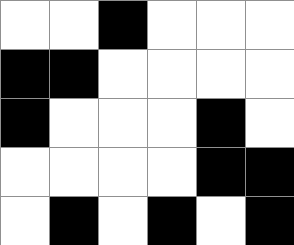[["white", "white", "black", "white", "white", "white"], ["black", "black", "white", "white", "white", "white"], ["black", "white", "white", "white", "black", "white"], ["white", "white", "white", "white", "black", "black"], ["white", "black", "white", "black", "white", "black"]]